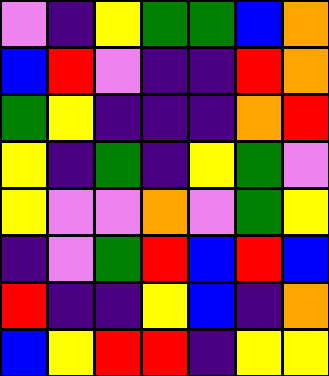[["violet", "indigo", "yellow", "green", "green", "blue", "orange"], ["blue", "red", "violet", "indigo", "indigo", "red", "orange"], ["green", "yellow", "indigo", "indigo", "indigo", "orange", "red"], ["yellow", "indigo", "green", "indigo", "yellow", "green", "violet"], ["yellow", "violet", "violet", "orange", "violet", "green", "yellow"], ["indigo", "violet", "green", "red", "blue", "red", "blue"], ["red", "indigo", "indigo", "yellow", "blue", "indigo", "orange"], ["blue", "yellow", "red", "red", "indigo", "yellow", "yellow"]]